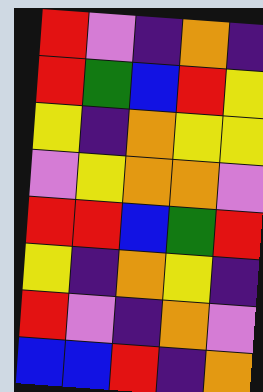[["red", "violet", "indigo", "orange", "indigo"], ["red", "green", "blue", "red", "yellow"], ["yellow", "indigo", "orange", "yellow", "yellow"], ["violet", "yellow", "orange", "orange", "violet"], ["red", "red", "blue", "green", "red"], ["yellow", "indigo", "orange", "yellow", "indigo"], ["red", "violet", "indigo", "orange", "violet"], ["blue", "blue", "red", "indigo", "orange"]]